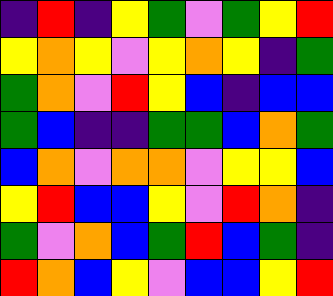[["indigo", "red", "indigo", "yellow", "green", "violet", "green", "yellow", "red"], ["yellow", "orange", "yellow", "violet", "yellow", "orange", "yellow", "indigo", "green"], ["green", "orange", "violet", "red", "yellow", "blue", "indigo", "blue", "blue"], ["green", "blue", "indigo", "indigo", "green", "green", "blue", "orange", "green"], ["blue", "orange", "violet", "orange", "orange", "violet", "yellow", "yellow", "blue"], ["yellow", "red", "blue", "blue", "yellow", "violet", "red", "orange", "indigo"], ["green", "violet", "orange", "blue", "green", "red", "blue", "green", "indigo"], ["red", "orange", "blue", "yellow", "violet", "blue", "blue", "yellow", "red"]]